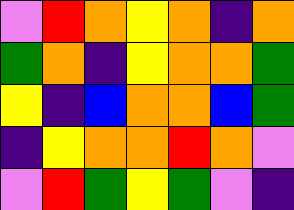[["violet", "red", "orange", "yellow", "orange", "indigo", "orange"], ["green", "orange", "indigo", "yellow", "orange", "orange", "green"], ["yellow", "indigo", "blue", "orange", "orange", "blue", "green"], ["indigo", "yellow", "orange", "orange", "red", "orange", "violet"], ["violet", "red", "green", "yellow", "green", "violet", "indigo"]]